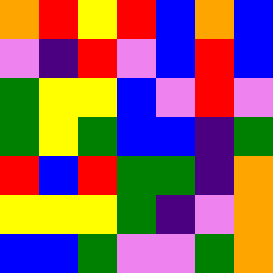[["orange", "red", "yellow", "red", "blue", "orange", "blue"], ["violet", "indigo", "red", "violet", "blue", "red", "blue"], ["green", "yellow", "yellow", "blue", "violet", "red", "violet"], ["green", "yellow", "green", "blue", "blue", "indigo", "green"], ["red", "blue", "red", "green", "green", "indigo", "orange"], ["yellow", "yellow", "yellow", "green", "indigo", "violet", "orange"], ["blue", "blue", "green", "violet", "violet", "green", "orange"]]